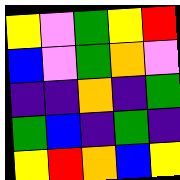[["yellow", "violet", "green", "yellow", "red"], ["blue", "violet", "green", "orange", "violet"], ["indigo", "indigo", "orange", "indigo", "green"], ["green", "blue", "indigo", "green", "indigo"], ["yellow", "red", "orange", "blue", "yellow"]]